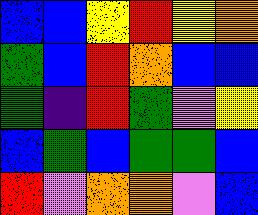[["blue", "blue", "yellow", "red", "yellow", "orange"], ["green", "blue", "red", "orange", "blue", "blue"], ["green", "indigo", "red", "green", "violet", "yellow"], ["blue", "green", "blue", "green", "green", "blue"], ["red", "violet", "orange", "orange", "violet", "blue"]]